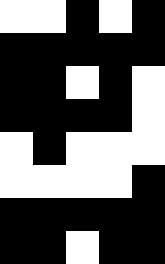[["white", "white", "black", "white", "black"], ["black", "black", "black", "black", "black"], ["black", "black", "white", "black", "white"], ["black", "black", "black", "black", "white"], ["white", "black", "white", "white", "white"], ["white", "white", "white", "white", "black"], ["black", "black", "black", "black", "black"], ["black", "black", "white", "black", "black"]]